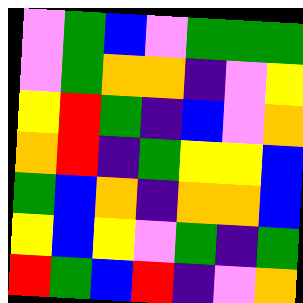[["violet", "green", "blue", "violet", "green", "green", "green"], ["violet", "green", "orange", "orange", "indigo", "violet", "yellow"], ["yellow", "red", "green", "indigo", "blue", "violet", "orange"], ["orange", "red", "indigo", "green", "yellow", "yellow", "blue"], ["green", "blue", "orange", "indigo", "orange", "orange", "blue"], ["yellow", "blue", "yellow", "violet", "green", "indigo", "green"], ["red", "green", "blue", "red", "indigo", "violet", "orange"]]